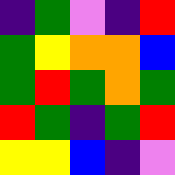[["indigo", "green", "violet", "indigo", "red"], ["green", "yellow", "orange", "orange", "blue"], ["green", "red", "green", "orange", "green"], ["red", "green", "indigo", "green", "red"], ["yellow", "yellow", "blue", "indigo", "violet"]]